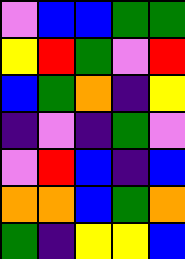[["violet", "blue", "blue", "green", "green"], ["yellow", "red", "green", "violet", "red"], ["blue", "green", "orange", "indigo", "yellow"], ["indigo", "violet", "indigo", "green", "violet"], ["violet", "red", "blue", "indigo", "blue"], ["orange", "orange", "blue", "green", "orange"], ["green", "indigo", "yellow", "yellow", "blue"]]